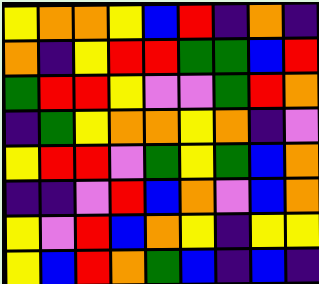[["yellow", "orange", "orange", "yellow", "blue", "red", "indigo", "orange", "indigo"], ["orange", "indigo", "yellow", "red", "red", "green", "green", "blue", "red"], ["green", "red", "red", "yellow", "violet", "violet", "green", "red", "orange"], ["indigo", "green", "yellow", "orange", "orange", "yellow", "orange", "indigo", "violet"], ["yellow", "red", "red", "violet", "green", "yellow", "green", "blue", "orange"], ["indigo", "indigo", "violet", "red", "blue", "orange", "violet", "blue", "orange"], ["yellow", "violet", "red", "blue", "orange", "yellow", "indigo", "yellow", "yellow"], ["yellow", "blue", "red", "orange", "green", "blue", "indigo", "blue", "indigo"]]